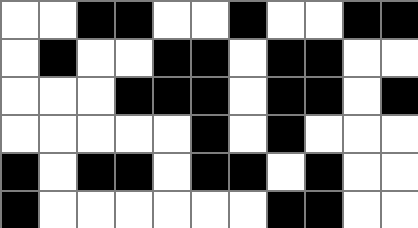[["white", "white", "black", "black", "white", "white", "black", "white", "white", "black", "black"], ["white", "black", "white", "white", "black", "black", "white", "black", "black", "white", "white"], ["white", "white", "white", "black", "black", "black", "white", "black", "black", "white", "black"], ["white", "white", "white", "white", "white", "black", "white", "black", "white", "white", "white"], ["black", "white", "black", "black", "white", "black", "black", "white", "black", "white", "white"], ["black", "white", "white", "white", "white", "white", "white", "black", "black", "white", "white"]]